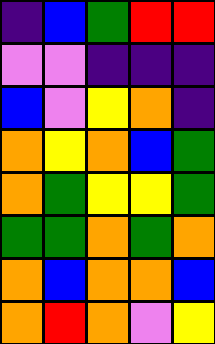[["indigo", "blue", "green", "red", "red"], ["violet", "violet", "indigo", "indigo", "indigo"], ["blue", "violet", "yellow", "orange", "indigo"], ["orange", "yellow", "orange", "blue", "green"], ["orange", "green", "yellow", "yellow", "green"], ["green", "green", "orange", "green", "orange"], ["orange", "blue", "orange", "orange", "blue"], ["orange", "red", "orange", "violet", "yellow"]]